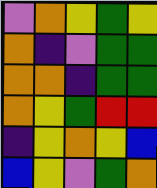[["violet", "orange", "yellow", "green", "yellow"], ["orange", "indigo", "violet", "green", "green"], ["orange", "orange", "indigo", "green", "green"], ["orange", "yellow", "green", "red", "red"], ["indigo", "yellow", "orange", "yellow", "blue"], ["blue", "yellow", "violet", "green", "orange"]]